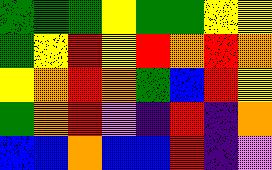[["green", "green", "green", "yellow", "green", "green", "yellow", "yellow"], ["green", "yellow", "red", "yellow", "red", "orange", "red", "orange"], ["yellow", "orange", "red", "orange", "green", "blue", "red", "yellow"], ["green", "orange", "red", "violet", "indigo", "red", "indigo", "orange"], ["blue", "blue", "orange", "blue", "blue", "red", "indigo", "violet"]]